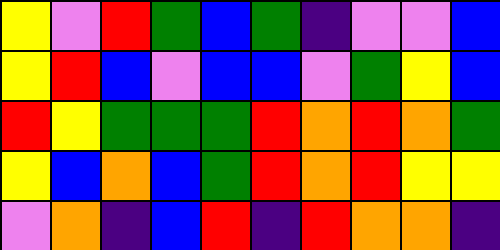[["yellow", "violet", "red", "green", "blue", "green", "indigo", "violet", "violet", "blue"], ["yellow", "red", "blue", "violet", "blue", "blue", "violet", "green", "yellow", "blue"], ["red", "yellow", "green", "green", "green", "red", "orange", "red", "orange", "green"], ["yellow", "blue", "orange", "blue", "green", "red", "orange", "red", "yellow", "yellow"], ["violet", "orange", "indigo", "blue", "red", "indigo", "red", "orange", "orange", "indigo"]]